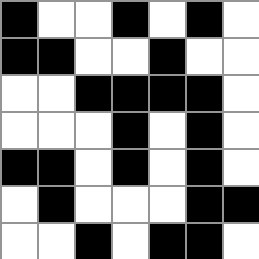[["black", "white", "white", "black", "white", "black", "white"], ["black", "black", "white", "white", "black", "white", "white"], ["white", "white", "black", "black", "black", "black", "white"], ["white", "white", "white", "black", "white", "black", "white"], ["black", "black", "white", "black", "white", "black", "white"], ["white", "black", "white", "white", "white", "black", "black"], ["white", "white", "black", "white", "black", "black", "white"]]